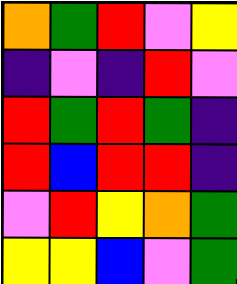[["orange", "green", "red", "violet", "yellow"], ["indigo", "violet", "indigo", "red", "violet"], ["red", "green", "red", "green", "indigo"], ["red", "blue", "red", "red", "indigo"], ["violet", "red", "yellow", "orange", "green"], ["yellow", "yellow", "blue", "violet", "green"]]